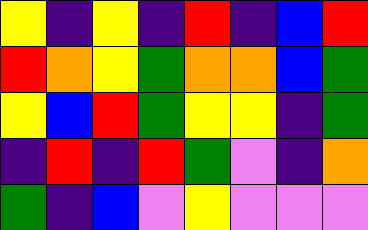[["yellow", "indigo", "yellow", "indigo", "red", "indigo", "blue", "red"], ["red", "orange", "yellow", "green", "orange", "orange", "blue", "green"], ["yellow", "blue", "red", "green", "yellow", "yellow", "indigo", "green"], ["indigo", "red", "indigo", "red", "green", "violet", "indigo", "orange"], ["green", "indigo", "blue", "violet", "yellow", "violet", "violet", "violet"]]